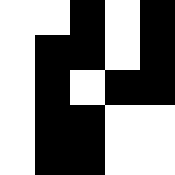[["white", "white", "black", "white", "black"], ["white", "black", "black", "white", "black"], ["white", "black", "white", "black", "black"], ["white", "black", "black", "white", "white"], ["white", "black", "black", "white", "white"]]